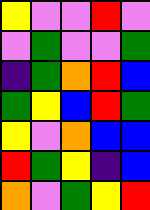[["yellow", "violet", "violet", "red", "violet"], ["violet", "green", "violet", "violet", "green"], ["indigo", "green", "orange", "red", "blue"], ["green", "yellow", "blue", "red", "green"], ["yellow", "violet", "orange", "blue", "blue"], ["red", "green", "yellow", "indigo", "blue"], ["orange", "violet", "green", "yellow", "red"]]